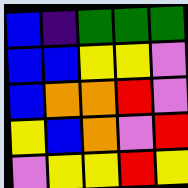[["blue", "indigo", "green", "green", "green"], ["blue", "blue", "yellow", "yellow", "violet"], ["blue", "orange", "orange", "red", "violet"], ["yellow", "blue", "orange", "violet", "red"], ["violet", "yellow", "yellow", "red", "yellow"]]